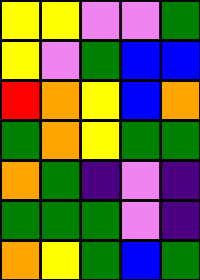[["yellow", "yellow", "violet", "violet", "green"], ["yellow", "violet", "green", "blue", "blue"], ["red", "orange", "yellow", "blue", "orange"], ["green", "orange", "yellow", "green", "green"], ["orange", "green", "indigo", "violet", "indigo"], ["green", "green", "green", "violet", "indigo"], ["orange", "yellow", "green", "blue", "green"]]